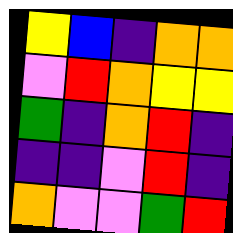[["yellow", "blue", "indigo", "orange", "orange"], ["violet", "red", "orange", "yellow", "yellow"], ["green", "indigo", "orange", "red", "indigo"], ["indigo", "indigo", "violet", "red", "indigo"], ["orange", "violet", "violet", "green", "red"]]